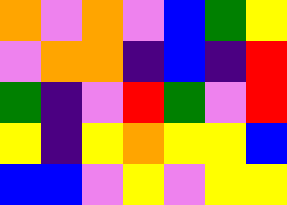[["orange", "violet", "orange", "violet", "blue", "green", "yellow"], ["violet", "orange", "orange", "indigo", "blue", "indigo", "red"], ["green", "indigo", "violet", "red", "green", "violet", "red"], ["yellow", "indigo", "yellow", "orange", "yellow", "yellow", "blue"], ["blue", "blue", "violet", "yellow", "violet", "yellow", "yellow"]]